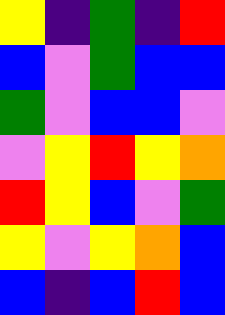[["yellow", "indigo", "green", "indigo", "red"], ["blue", "violet", "green", "blue", "blue"], ["green", "violet", "blue", "blue", "violet"], ["violet", "yellow", "red", "yellow", "orange"], ["red", "yellow", "blue", "violet", "green"], ["yellow", "violet", "yellow", "orange", "blue"], ["blue", "indigo", "blue", "red", "blue"]]